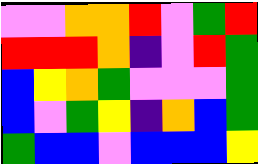[["violet", "violet", "orange", "orange", "red", "violet", "green", "red"], ["red", "red", "red", "orange", "indigo", "violet", "red", "green"], ["blue", "yellow", "orange", "green", "violet", "violet", "violet", "green"], ["blue", "violet", "green", "yellow", "indigo", "orange", "blue", "green"], ["green", "blue", "blue", "violet", "blue", "blue", "blue", "yellow"]]